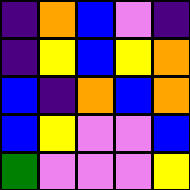[["indigo", "orange", "blue", "violet", "indigo"], ["indigo", "yellow", "blue", "yellow", "orange"], ["blue", "indigo", "orange", "blue", "orange"], ["blue", "yellow", "violet", "violet", "blue"], ["green", "violet", "violet", "violet", "yellow"]]